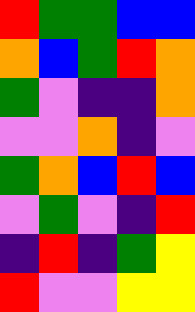[["red", "green", "green", "blue", "blue"], ["orange", "blue", "green", "red", "orange"], ["green", "violet", "indigo", "indigo", "orange"], ["violet", "violet", "orange", "indigo", "violet"], ["green", "orange", "blue", "red", "blue"], ["violet", "green", "violet", "indigo", "red"], ["indigo", "red", "indigo", "green", "yellow"], ["red", "violet", "violet", "yellow", "yellow"]]